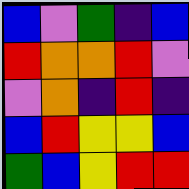[["blue", "violet", "green", "indigo", "blue"], ["red", "orange", "orange", "red", "violet"], ["violet", "orange", "indigo", "red", "indigo"], ["blue", "red", "yellow", "yellow", "blue"], ["green", "blue", "yellow", "red", "red"]]